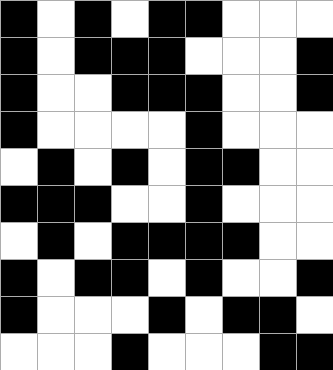[["black", "white", "black", "white", "black", "black", "white", "white", "white"], ["black", "white", "black", "black", "black", "white", "white", "white", "black"], ["black", "white", "white", "black", "black", "black", "white", "white", "black"], ["black", "white", "white", "white", "white", "black", "white", "white", "white"], ["white", "black", "white", "black", "white", "black", "black", "white", "white"], ["black", "black", "black", "white", "white", "black", "white", "white", "white"], ["white", "black", "white", "black", "black", "black", "black", "white", "white"], ["black", "white", "black", "black", "white", "black", "white", "white", "black"], ["black", "white", "white", "white", "black", "white", "black", "black", "white"], ["white", "white", "white", "black", "white", "white", "white", "black", "black"]]